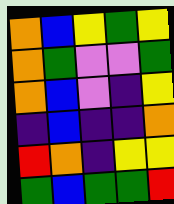[["orange", "blue", "yellow", "green", "yellow"], ["orange", "green", "violet", "violet", "green"], ["orange", "blue", "violet", "indigo", "yellow"], ["indigo", "blue", "indigo", "indigo", "orange"], ["red", "orange", "indigo", "yellow", "yellow"], ["green", "blue", "green", "green", "red"]]